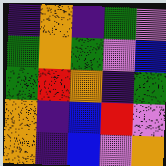[["indigo", "orange", "indigo", "green", "violet"], ["green", "orange", "green", "violet", "blue"], ["green", "red", "orange", "indigo", "green"], ["orange", "indigo", "blue", "red", "violet"], ["orange", "indigo", "blue", "violet", "orange"]]